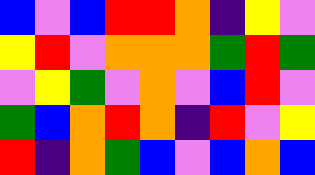[["blue", "violet", "blue", "red", "red", "orange", "indigo", "yellow", "violet"], ["yellow", "red", "violet", "orange", "orange", "orange", "green", "red", "green"], ["violet", "yellow", "green", "violet", "orange", "violet", "blue", "red", "violet"], ["green", "blue", "orange", "red", "orange", "indigo", "red", "violet", "yellow"], ["red", "indigo", "orange", "green", "blue", "violet", "blue", "orange", "blue"]]